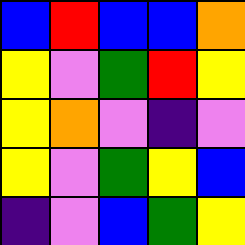[["blue", "red", "blue", "blue", "orange"], ["yellow", "violet", "green", "red", "yellow"], ["yellow", "orange", "violet", "indigo", "violet"], ["yellow", "violet", "green", "yellow", "blue"], ["indigo", "violet", "blue", "green", "yellow"]]